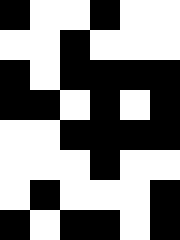[["black", "white", "white", "black", "white", "white"], ["white", "white", "black", "white", "white", "white"], ["black", "white", "black", "black", "black", "black"], ["black", "black", "white", "black", "white", "black"], ["white", "white", "black", "black", "black", "black"], ["white", "white", "white", "black", "white", "white"], ["white", "black", "white", "white", "white", "black"], ["black", "white", "black", "black", "white", "black"]]